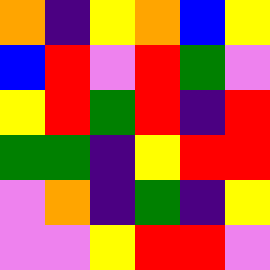[["orange", "indigo", "yellow", "orange", "blue", "yellow"], ["blue", "red", "violet", "red", "green", "violet"], ["yellow", "red", "green", "red", "indigo", "red"], ["green", "green", "indigo", "yellow", "red", "red"], ["violet", "orange", "indigo", "green", "indigo", "yellow"], ["violet", "violet", "yellow", "red", "red", "violet"]]